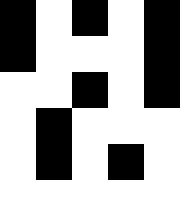[["black", "white", "black", "white", "black"], ["black", "white", "white", "white", "black"], ["white", "white", "black", "white", "black"], ["white", "black", "white", "white", "white"], ["white", "black", "white", "black", "white"], ["white", "white", "white", "white", "white"]]